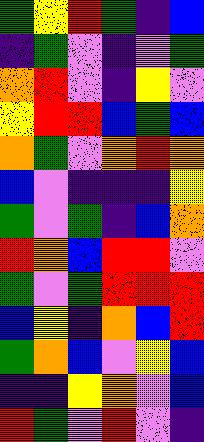[["green", "yellow", "red", "green", "indigo", "blue"], ["indigo", "green", "violet", "indigo", "violet", "green"], ["orange", "red", "violet", "indigo", "yellow", "violet"], ["yellow", "red", "red", "blue", "green", "blue"], ["orange", "green", "violet", "orange", "red", "orange"], ["blue", "violet", "indigo", "indigo", "indigo", "yellow"], ["green", "violet", "green", "indigo", "blue", "orange"], ["red", "orange", "blue", "red", "red", "violet"], ["green", "violet", "green", "red", "red", "red"], ["blue", "yellow", "indigo", "orange", "blue", "red"], ["green", "orange", "blue", "violet", "yellow", "blue"], ["indigo", "indigo", "yellow", "orange", "violet", "blue"], ["red", "green", "violet", "red", "violet", "indigo"]]